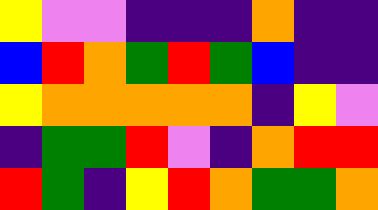[["yellow", "violet", "violet", "indigo", "indigo", "indigo", "orange", "indigo", "indigo"], ["blue", "red", "orange", "green", "red", "green", "blue", "indigo", "indigo"], ["yellow", "orange", "orange", "orange", "orange", "orange", "indigo", "yellow", "violet"], ["indigo", "green", "green", "red", "violet", "indigo", "orange", "red", "red"], ["red", "green", "indigo", "yellow", "red", "orange", "green", "green", "orange"]]